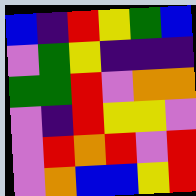[["blue", "indigo", "red", "yellow", "green", "blue"], ["violet", "green", "yellow", "indigo", "indigo", "indigo"], ["green", "green", "red", "violet", "orange", "orange"], ["violet", "indigo", "red", "yellow", "yellow", "violet"], ["violet", "red", "orange", "red", "violet", "red"], ["violet", "orange", "blue", "blue", "yellow", "red"]]